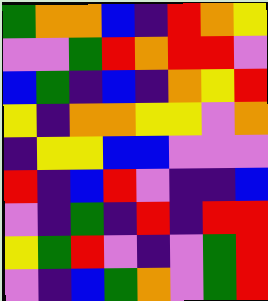[["green", "orange", "orange", "blue", "indigo", "red", "orange", "yellow"], ["violet", "violet", "green", "red", "orange", "red", "red", "violet"], ["blue", "green", "indigo", "blue", "indigo", "orange", "yellow", "red"], ["yellow", "indigo", "orange", "orange", "yellow", "yellow", "violet", "orange"], ["indigo", "yellow", "yellow", "blue", "blue", "violet", "violet", "violet"], ["red", "indigo", "blue", "red", "violet", "indigo", "indigo", "blue"], ["violet", "indigo", "green", "indigo", "red", "indigo", "red", "red"], ["yellow", "green", "red", "violet", "indigo", "violet", "green", "red"], ["violet", "indigo", "blue", "green", "orange", "violet", "green", "red"]]